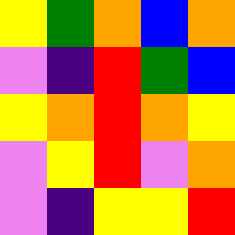[["yellow", "green", "orange", "blue", "orange"], ["violet", "indigo", "red", "green", "blue"], ["yellow", "orange", "red", "orange", "yellow"], ["violet", "yellow", "red", "violet", "orange"], ["violet", "indigo", "yellow", "yellow", "red"]]